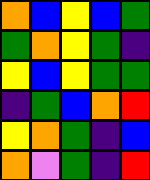[["orange", "blue", "yellow", "blue", "green"], ["green", "orange", "yellow", "green", "indigo"], ["yellow", "blue", "yellow", "green", "green"], ["indigo", "green", "blue", "orange", "red"], ["yellow", "orange", "green", "indigo", "blue"], ["orange", "violet", "green", "indigo", "red"]]